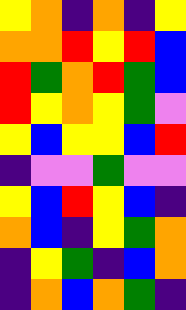[["yellow", "orange", "indigo", "orange", "indigo", "yellow"], ["orange", "orange", "red", "yellow", "red", "blue"], ["red", "green", "orange", "red", "green", "blue"], ["red", "yellow", "orange", "yellow", "green", "violet"], ["yellow", "blue", "yellow", "yellow", "blue", "red"], ["indigo", "violet", "violet", "green", "violet", "violet"], ["yellow", "blue", "red", "yellow", "blue", "indigo"], ["orange", "blue", "indigo", "yellow", "green", "orange"], ["indigo", "yellow", "green", "indigo", "blue", "orange"], ["indigo", "orange", "blue", "orange", "green", "indigo"]]